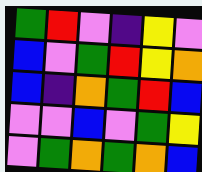[["green", "red", "violet", "indigo", "yellow", "violet"], ["blue", "violet", "green", "red", "yellow", "orange"], ["blue", "indigo", "orange", "green", "red", "blue"], ["violet", "violet", "blue", "violet", "green", "yellow"], ["violet", "green", "orange", "green", "orange", "blue"]]